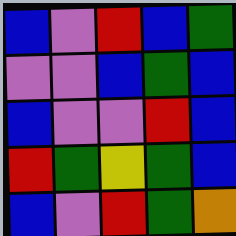[["blue", "violet", "red", "blue", "green"], ["violet", "violet", "blue", "green", "blue"], ["blue", "violet", "violet", "red", "blue"], ["red", "green", "yellow", "green", "blue"], ["blue", "violet", "red", "green", "orange"]]